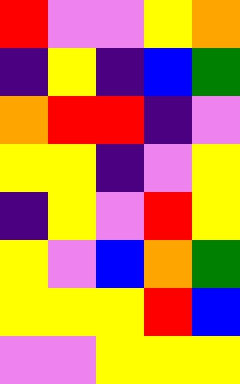[["red", "violet", "violet", "yellow", "orange"], ["indigo", "yellow", "indigo", "blue", "green"], ["orange", "red", "red", "indigo", "violet"], ["yellow", "yellow", "indigo", "violet", "yellow"], ["indigo", "yellow", "violet", "red", "yellow"], ["yellow", "violet", "blue", "orange", "green"], ["yellow", "yellow", "yellow", "red", "blue"], ["violet", "violet", "yellow", "yellow", "yellow"]]